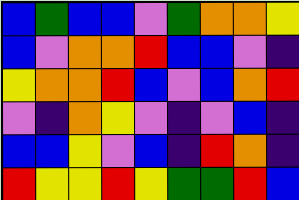[["blue", "green", "blue", "blue", "violet", "green", "orange", "orange", "yellow"], ["blue", "violet", "orange", "orange", "red", "blue", "blue", "violet", "indigo"], ["yellow", "orange", "orange", "red", "blue", "violet", "blue", "orange", "red"], ["violet", "indigo", "orange", "yellow", "violet", "indigo", "violet", "blue", "indigo"], ["blue", "blue", "yellow", "violet", "blue", "indigo", "red", "orange", "indigo"], ["red", "yellow", "yellow", "red", "yellow", "green", "green", "red", "blue"]]